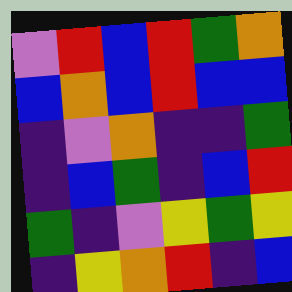[["violet", "red", "blue", "red", "green", "orange"], ["blue", "orange", "blue", "red", "blue", "blue"], ["indigo", "violet", "orange", "indigo", "indigo", "green"], ["indigo", "blue", "green", "indigo", "blue", "red"], ["green", "indigo", "violet", "yellow", "green", "yellow"], ["indigo", "yellow", "orange", "red", "indigo", "blue"]]